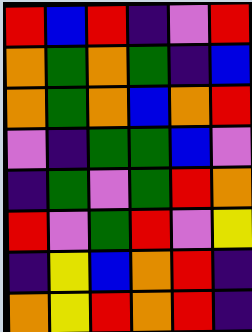[["red", "blue", "red", "indigo", "violet", "red"], ["orange", "green", "orange", "green", "indigo", "blue"], ["orange", "green", "orange", "blue", "orange", "red"], ["violet", "indigo", "green", "green", "blue", "violet"], ["indigo", "green", "violet", "green", "red", "orange"], ["red", "violet", "green", "red", "violet", "yellow"], ["indigo", "yellow", "blue", "orange", "red", "indigo"], ["orange", "yellow", "red", "orange", "red", "indigo"]]